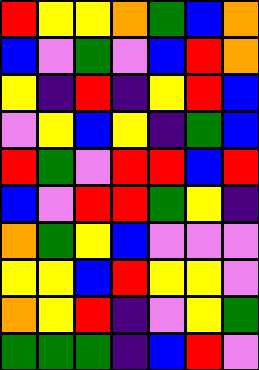[["red", "yellow", "yellow", "orange", "green", "blue", "orange"], ["blue", "violet", "green", "violet", "blue", "red", "orange"], ["yellow", "indigo", "red", "indigo", "yellow", "red", "blue"], ["violet", "yellow", "blue", "yellow", "indigo", "green", "blue"], ["red", "green", "violet", "red", "red", "blue", "red"], ["blue", "violet", "red", "red", "green", "yellow", "indigo"], ["orange", "green", "yellow", "blue", "violet", "violet", "violet"], ["yellow", "yellow", "blue", "red", "yellow", "yellow", "violet"], ["orange", "yellow", "red", "indigo", "violet", "yellow", "green"], ["green", "green", "green", "indigo", "blue", "red", "violet"]]